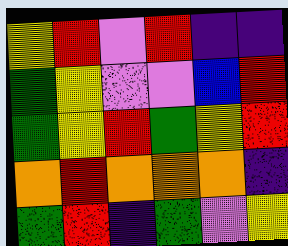[["yellow", "red", "violet", "red", "indigo", "indigo"], ["green", "yellow", "violet", "violet", "blue", "red"], ["green", "yellow", "red", "green", "yellow", "red"], ["orange", "red", "orange", "orange", "orange", "indigo"], ["green", "red", "indigo", "green", "violet", "yellow"]]